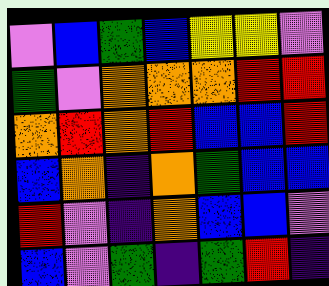[["violet", "blue", "green", "blue", "yellow", "yellow", "violet"], ["green", "violet", "orange", "orange", "orange", "red", "red"], ["orange", "red", "orange", "red", "blue", "blue", "red"], ["blue", "orange", "indigo", "orange", "green", "blue", "blue"], ["red", "violet", "indigo", "orange", "blue", "blue", "violet"], ["blue", "violet", "green", "indigo", "green", "red", "indigo"]]